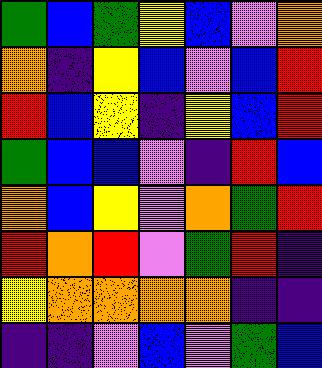[["green", "blue", "green", "yellow", "blue", "violet", "orange"], ["orange", "indigo", "yellow", "blue", "violet", "blue", "red"], ["red", "blue", "yellow", "indigo", "yellow", "blue", "red"], ["green", "blue", "blue", "violet", "indigo", "red", "blue"], ["orange", "blue", "yellow", "violet", "orange", "green", "red"], ["red", "orange", "red", "violet", "green", "red", "indigo"], ["yellow", "orange", "orange", "orange", "orange", "indigo", "indigo"], ["indigo", "indigo", "violet", "blue", "violet", "green", "blue"]]